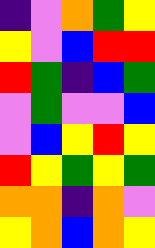[["indigo", "violet", "orange", "green", "yellow"], ["yellow", "violet", "blue", "red", "red"], ["red", "green", "indigo", "blue", "green"], ["violet", "green", "violet", "violet", "blue"], ["violet", "blue", "yellow", "red", "yellow"], ["red", "yellow", "green", "yellow", "green"], ["orange", "orange", "indigo", "orange", "violet"], ["yellow", "orange", "blue", "orange", "yellow"]]